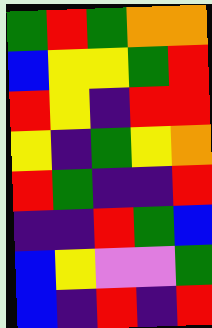[["green", "red", "green", "orange", "orange"], ["blue", "yellow", "yellow", "green", "red"], ["red", "yellow", "indigo", "red", "red"], ["yellow", "indigo", "green", "yellow", "orange"], ["red", "green", "indigo", "indigo", "red"], ["indigo", "indigo", "red", "green", "blue"], ["blue", "yellow", "violet", "violet", "green"], ["blue", "indigo", "red", "indigo", "red"]]